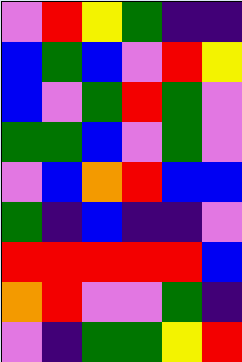[["violet", "red", "yellow", "green", "indigo", "indigo"], ["blue", "green", "blue", "violet", "red", "yellow"], ["blue", "violet", "green", "red", "green", "violet"], ["green", "green", "blue", "violet", "green", "violet"], ["violet", "blue", "orange", "red", "blue", "blue"], ["green", "indigo", "blue", "indigo", "indigo", "violet"], ["red", "red", "red", "red", "red", "blue"], ["orange", "red", "violet", "violet", "green", "indigo"], ["violet", "indigo", "green", "green", "yellow", "red"]]